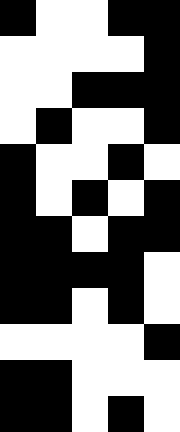[["black", "white", "white", "black", "black"], ["white", "white", "white", "white", "black"], ["white", "white", "black", "black", "black"], ["white", "black", "white", "white", "black"], ["black", "white", "white", "black", "white"], ["black", "white", "black", "white", "black"], ["black", "black", "white", "black", "black"], ["black", "black", "black", "black", "white"], ["black", "black", "white", "black", "white"], ["white", "white", "white", "white", "black"], ["black", "black", "white", "white", "white"], ["black", "black", "white", "black", "white"]]